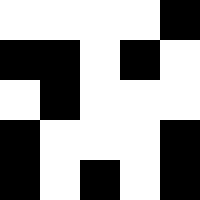[["white", "white", "white", "white", "black"], ["black", "black", "white", "black", "white"], ["white", "black", "white", "white", "white"], ["black", "white", "white", "white", "black"], ["black", "white", "black", "white", "black"]]